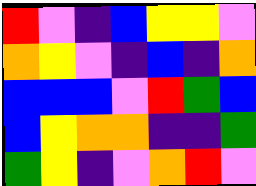[["red", "violet", "indigo", "blue", "yellow", "yellow", "violet"], ["orange", "yellow", "violet", "indigo", "blue", "indigo", "orange"], ["blue", "blue", "blue", "violet", "red", "green", "blue"], ["blue", "yellow", "orange", "orange", "indigo", "indigo", "green"], ["green", "yellow", "indigo", "violet", "orange", "red", "violet"]]